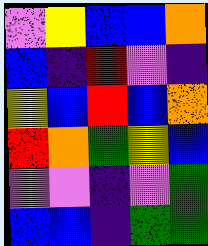[["violet", "yellow", "blue", "blue", "orange"], ["blue", "indigo", "red", "violet", "indigo"], ["yellow", "blue", "red", "blue", "orange"], ["red", "orange", "green", "yellow", "blue"], ["violet", "violet", "indigo", "violet", "green"], ["blue", "blue", "indigo", "green", "green"]]